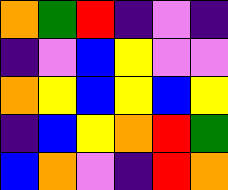[["orange", "green", "red", "indigo", "violet", "indigo"], ["indigo", "violet", "blue", "yellow", "violet", "violet"], ["orange", "yellow", "blue", "yellow", "blue", "yellow"], ["indigo", "blue", "yellow", "orange", "red", "green"], ["blue", "orange", "violet", "indigo", "red", "orange"]]